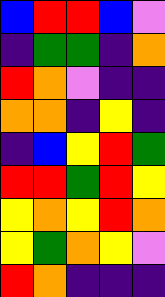[["blue", "red", "red", "blue", "violet"], ["indigo", "green", "green", "indigo", "orange"], ["red", "orange", "violet", "indigo", "indigo"], ["orange", "orange", "indigo", "yellow", "indigo"], ["indigo", "blue", "yellow", "red", "green"], ["red", "red", "green", "red", "yellow"], ["yellow", "orange", "yellow", "red", "orange"], ["yellow", "green", "orange", "yellow", "violet"], ["red", "orange", "indigo", "indigo", "indigo"]]